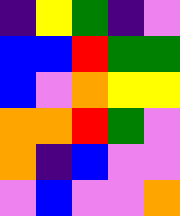[["indigo", "yellow", "green", "indigo", "violet"], ["blue", "blue", "red", "green", "green"], ["blue", "violet", "orange", "yellow", "yellow"], ["orange", "orange", "red", "green", "violet"], ["orange", "indigo", "blue", "violet", "violet"], ["violet", "blue", "violet", "violet", "orange"]]